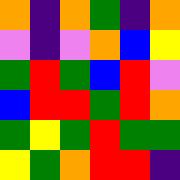[["orange", "indigo", "orange", "green", "indigo", "orange"], ["violet", "indigo", "violet", "orange", "blue", "yellow"], ["green", "red", "green", "blue", "red", "violet"], ["blue", "red", "red", "green", "red", "orange"], ["green", "yellow", "green", "red", "green", "green"], ["yellow", "green", "orange", "red", "red", "indigo"]]